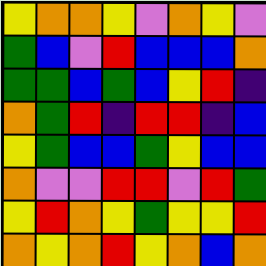[["yellow", "orange", "orange", "yellow", "violet", "orange", "yellow", "violet"], ["green", "blue", "violet", "red", "blue", "blue", "blue", "orange"], ["green", "green", "blue", "green", "blue", "yellow", "red", "indigo"], ["orange", "green", "red", "indigo", "red", "red", "indigo", "blue"], ["yellow", "green", "blue", "blue", "green", "yellow", "blue", "blue"], ["orange", "violet", "violet", "red", "red", "violet", "red", "green"], ["yellow", "red", "orange", "yellow", "green", "yellow", "yellow", "red"], ["orange", "yellow", "orange", "red", "yellow", "orange", "blue", "orange"]]